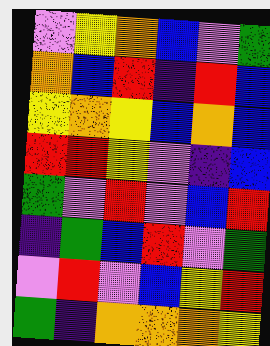[["violet", "yellow", "orange", "blue", "violet", "green"], ["orange", "blue", "red", "indigo", "red", "blue"], ["yellow", "orange", "yellow", "blue", "orange", "blue"], ["red", "red", "yellow", "violet", "indigo", "blue"], ["green", "violet", "red", "violet", "blue", "red"], ["indigo", "green", "blue", "red", "violet", "green"], ["violet", "red", "violet", "blue", "yellow", "red"], ["green", "indigo", "orange", "orange", "orange", "yellow"]]